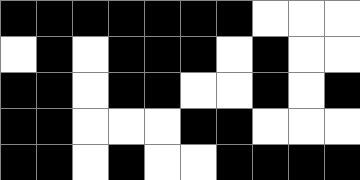[["black", "black", "black", "black", "black", "black", "black", "white", "white", "white"], ["white", "black", "white", "black", "black", "black", "white", "black", "white", "white"], ["black", "black", "white", "black", "black", "white", "white", "black", "white", "black"], ["black", "black", "white", "white", "white", "black", "black", "white", "white", "white"], ["black", "black", "white", "black", "white", "white", "black", "black", "black", "black"]]